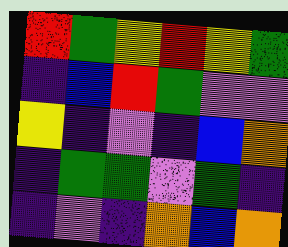[["red", "green", "yellow", "red", "yellow", "green"], ["indigo", "blue", "red", "green", "violet", "violet"], ["yellow", "indigo", "violet", "indigo", "blue", "orange"], ["indigo", "green", "green", "violet", "green", "indigo"], ["indigo", "violet", "indigo", "orange", "blue", "orange"]]